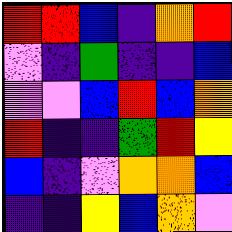[["red", "red", "blue", "indigo", "orange", "red"], ["violet", "indigo", "green", "indigo", "indigo", "blue"], ["violet", "violet", "blue", "red", "blue", "orange"], ["red", "indigo", "indigo", "green", "red", "yellow"], ["blue", "indigo", "violet", "orange", "orange", "blue"], ["indigo", "indigo", "yellow", "blue", "orange", "violet"]]